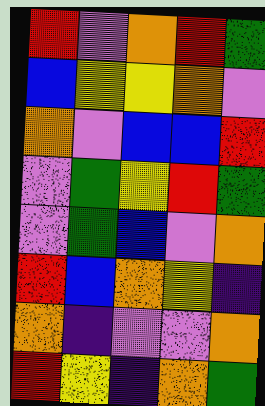[["red", "violet", "orange", "red", "green"], ["blue", "yellow", "yellow", "orange", "violet"], ["orange", "violet", "blue", "blue", "red"], ["violet", "green", "yellow", "red", "green"], ["violet", "green", "blue", "violet", "orange"], ["red", "blue", "orange", "yellow", "indigo"], ["orange", "indigo", "violet", "violet", "orange"], ["red", "yellow", "indigo", "orange", "green"]]